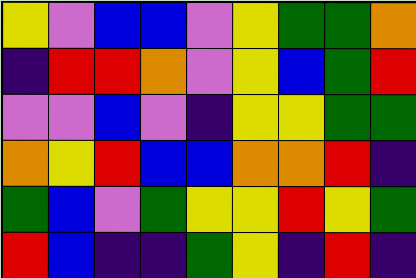[["yellow", "violet", "blue", "blue", "violet", "yellow", "green", "green", "orange"], ["indigo", "red", "red", "orange", "violet", "yellow", "blue", "green", "red"], ["violet", "violet", "blue", "violet", "indigo", "yellow", "yellow", "green", "green"], ["orange", "yellow", "red", "blue", "blue", "orange", "orange", "red", "indigo"], ["green", "blue", "violet", "green", "yellow", "yellow", "red", "yellow", "green"], ["red", "blue", "indigo", "indigo", "green", "yellow", "indigo", "red", "indigo"]]